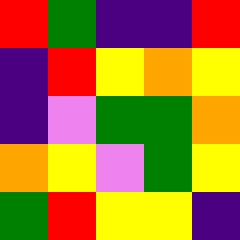[["red", "green", "indigo", "indigo", "red"], ["indigo", "red", "yellow", "orange", "yellow"], ["indigo", "violet", "green", "green", "orange"], ["orange", "yellow", "violet", "green", "yellow"], ["green", "red", "yellow", "yellow", "indigo"]]